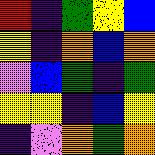[["red", "indigo", "green", "yellow", "blue"], ["yellow", "indigo", "orange", "blue", "orange"], ["violet", "blue", "green", "indigo", "green"], ["yellow", "yellow", "indigo", "blue", "yellow"], ["indigo", "violet", "orange", "green", "orange"]]